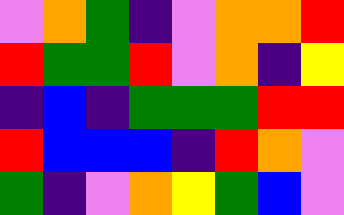[["violet", "orange", "green", "indigo", "violet", "orange", "orange", "red"], ["red", "green", "green", "red", "violet", "orange", "indigo", "yellow"], ["indigo", "blue", "indigo", "green", "green", "green", "red", "red"], ["red", "blue", "blue", "blue", "indigo", "red", "orange", "violet"], ["green", "indigo", "violet", "orange", "yellow", "green", "blue", "violet"]]